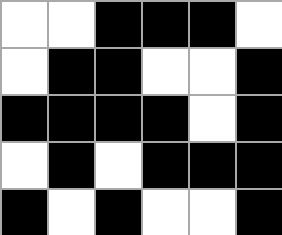[["white", "white", "black", "black", "black", "white"], ["white", "black", "black", "white", "white", "black"], ["black", "black", "black", "black", "white", "black"], ["white", "black", "white", "black", "black", "black"], ["black", "white", "black", "white", "white", "black"]]